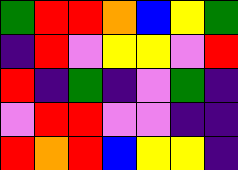[["green", "red", "red", "orange", "blue", "yellow", "green"], ["indigo", "red", "violet", "yellow", "yellow", "violet", "red"], ["red", "indigo", "green", "indigo", "violet", "green", "indigo"], ["violet", "red", "red", "violet", "violet", "indigo", "indigo"], ["red", "orange", "red", "blue", "yellow", "yellow", "indigo"]]